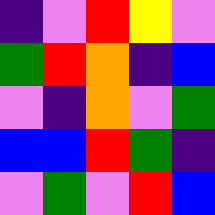[["indigo", "violet", "red", "yellow", "violet"], ["green", "red", "orange", "indigo", "blue"], ["violet", "indigo", "orange", "violet", "green"], ["blue", "blue", "red", "green", "indigo"], ["violet", "green", "violet", "red", "blue"]]